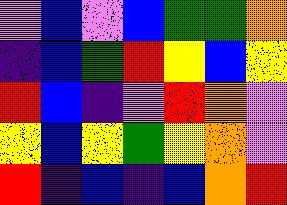[["violet", "blue", "violet", "blue", "green", "green", "orange"], ["indigo", "blue", "green", "red", "yellow", "blue", "yellow"], ["red", "blue", "indigo", "violet", "red", "orange", "violet"], ["yellow", "blue", "yellow", "green", "yellow", "orange", "violet"], ["red", "indigo", "blue", "indigo", "blue", "orange", "red"]]